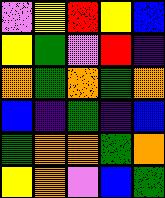[["violet", "yellow", "red", "yellow", "blue"], ["yellow", "green", "violet", "red", "indigo"], ["orange", "green", "orange", "green", "orange"], ["blue", "indigo", "green", "indigo", "blue"], ["green", "orange", "orange", "green", "orange"], ["yellow", "orange", "violet", "blue", "green"]]